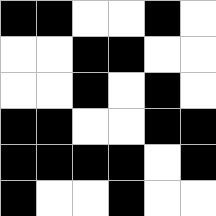[["black", "black", "white", "white", "black", "white"], ["white", "white", "black", "black", "white", "white"], ["white", "white", "black", "white", "black", "white"], ["black", "black", "white", "white", "black", "black"], ["black", "black", "black", "black", "white", "black"], ["black", "white", "white", "black", "white", "white"]]